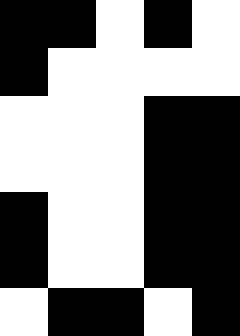[["black", "black", "white", "black", "white"], ["black", "white", "white", "white", "white"], ["white", "white", "white", "black", "black"], ["white", "white", "white", "black", "black"], ["black", "white", "white", "black", "black"], ["black", "white", "white", "black", "black"], ["white", "black", "black", "white", "black"]]